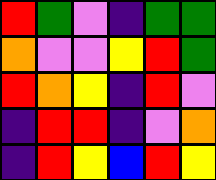[["red", "green", "violet", "indigo", "green", "green"], ["orange", "violet", "violet", "yellow", "red", "green"], ["red", "orange", "yellow", "indigo", "red", "violet"], ["indigo", "red", "red", "indigo", "violet", "orange"], ["indigo", "red", "yellow", "blue", "red", "yellow"]]